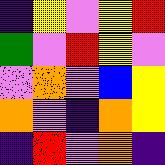[["indigo", "yellow", "violet", "yellow", "red"], ["green", "violet", "red", "yellow", "violet"], ["violet", "orange", "violet", "blue", "yellow"], ["orange", "violet", "indigo", "orange", "yellow"], ["indigo", "red", "violet", "orange", "indigo"]]